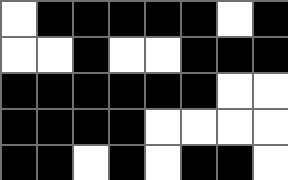[["white", "black", "black", "black", "black", "black", "white", "black"], ["white", "white", "black", "white", "white", "black", "black", "black"], ["black", "black", "black", "black", "black", "black", "white", "white"], ["black", "black", "black", "black", "white", "white", "white", "white"], ["black", "black", "white", "black", "white", "black", "black", "white"]]